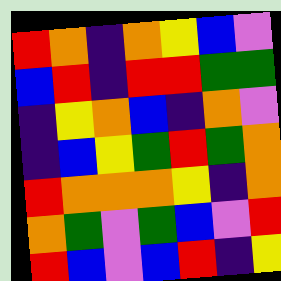[["red", "orange", "indigo", "orange", "yellow", "blue", "violet"], ["blue", "red", "indigo", "red", "red", "green", "green"], ["indigo", "yellow", "orange", "blue", "indigo", "orange", "violet"], ["indigo", "blue", "yellow", "green", "red", "green", "orange"], ["red", "orange", "orange", "orange", "yellow", "indigo", "orange"], ["orange", "green", "violet", "green", "blue", "violet", "red"], ["red", "blue", "violet", "blue", "red", "indigo", "yellow"]]